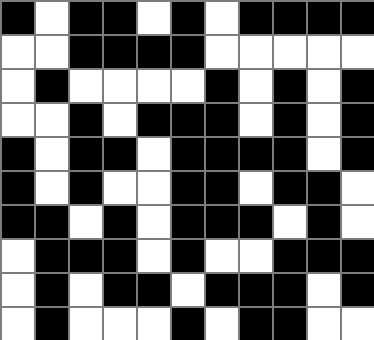[["black", "white", "black", "black", "white", "black", "white", "black", "black", "black", "black"], ["white", "white", "black", "black", "black", "black", "white", "white", "white", "white", "white"], ["white", "black", "white", "white", "white", "white", "black", "white", "black", "white", "black"], ["white", "white", "black", "white", "black", "black", "black", "white", "black", "white", "black"], ["black", "white", "black", "black", "white", "black", "black", "black", "black", "white", "black"], ["black", "white", "black", "white", "white", "black", "black", "white", "black", "black", "white"], ["black", "black", "white", "black", "white", "black", "black", "black", "white", "black", "white"], ["white", "black", "black", "black", "white", "black", "white", "white", "black", "black", "black"], ["white", "black", "white", "black", "black", "white", "black", "black", "black", "white", "black"], ["white", "black", "white", "white", "white", "black", "white", "black", "black", "white", "white"]]